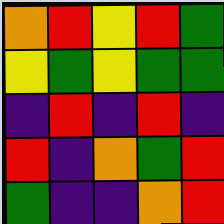[["orange", "red", "yellow", "red", "green"], ["yellow", "green", "yellow", "green", "green"], ["indigo", "red", "indigo", "red", "indigo"], ["red", "indigo", "orange", "green", "red"], ["green", "indigo", "indigo", "orange", "red"]]